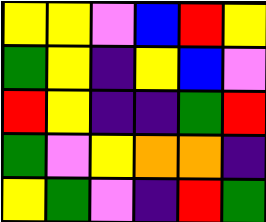[["yellow", "yellow", "violet", "blue", "red", "yellow"], ["green", "yellow", "indigo", "yellow", "blue", "violet"], ["red", "yellow", "indigo", "indigo", "green", "red"], ["green", "violet", "yellow", "orange", "orange", "indigo"], ["yellow", "green", "violet", "indigo", "red", "green"]]